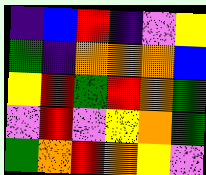[["indigo", "blue", "red", "indigo", "violet", "yellow"], ["green", "indigo", "orange", "orange", "orange", "blue"], ["yellow", "red", "green", "red", "orange", "green"], ["violet", "red", "violet", "yellow", "orange", "green"], ["green", "orange", "red", "orange", "yellow", "violet"]]